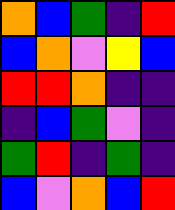[["orange", "blue", "green", "indigo", "red"], ["blue", "orange", "violet", "yellow", "blue"], ["red", "red", "orange", "indigo", "indigo"], ["indigo", "blue", "green", "violet", "indigo"], ["green", "red", "indigo", "green", "indigo"], ["blue", "violet", "orange", "blue", "red"]]